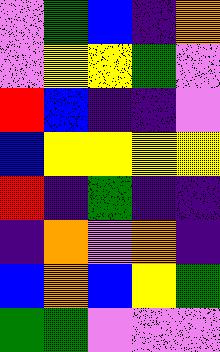[["violet", "green", "blue", "indigo", "orange"], ["violet", "yellow", "yellow", "green", "violet"], ["red", "blue", "indigo", "indigo", "violet"], ["blue", "yellow", "yellow", "yellow", "yellow"], ["red", "indigo", "green", "indigo", "indigo"], ["indigo", "orange", "violet", "orange", "indigo"], ["blue", "orange", "blue", "yellow", "green"], ["green", "green", "violet", "violet", "violet"]]